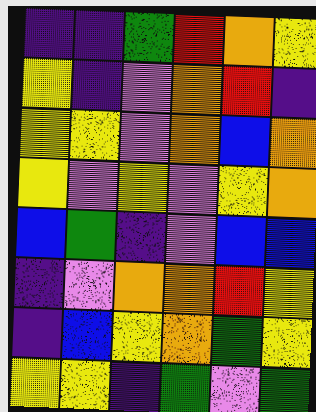[["indigo", "indigo", "green", "red", "orange", "yellow"], ["yellow", "indigo", "violet", "orange", "red", "indigo"], ["yellow", "yellow", "violet", "orange", "blue", "orange"], ["yellow", "violet", "yellow", "violet", "yellow", "orange"], ["blue", "green", "indigo", "violet", "blue", "blue"], ["indigo", "violet", "orange", "orange", "red", "yellow"], ["indigo", "blue", "yellow", "orange", "green", "yellow"], ["yellow", "yellow", "indigo", "green", "violet", "green"]]